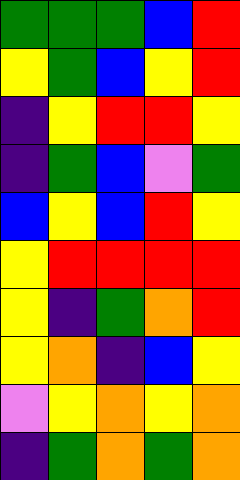[["green", "green", "green", "blue", "red"], ["yellow", "green", "blue", "yellow", "red"], ["indigo", "yellow", "red", "red", "yellow"], ["indigo", "green", "blue", "violet", "green"], ["blue", "yellow", "blue", "red", "yellow"], ["yellow", "red", "red", "red", "red"], ["yellow", "indigo", "green", "orange", "red"], ["yellow", "orange", "indigo", "blue", "yellow"], ["violet", "yellow", "orange", "yellow", "orange"], ["indigo", "green", "orange", "green", "orange"]]